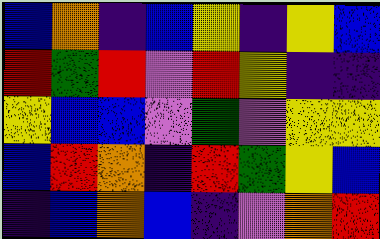[["blue", "orange", "indigo", "blue", "yellow", "indigo", "yellow", "blue"], ["red", "green", "red", "violet", "red", "yellow", "indigo", "indigo"], ["yellow", "blue", "blue", "violet", "green", "violet", "yellow", "yellow"], ["blue", "red", "orange", "indigo", "red", "green", "yellow", "blue"], ["indigo", "blue", "orange", "blue", "indigo", "violet", "orange", "red"]]